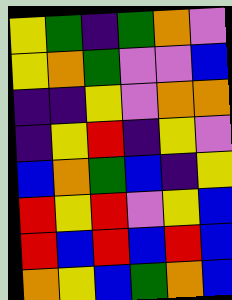[["yellow", "green", "indigo", "green", "orange", "violet"], ["yellow", "orange", "green", "violet", "violet", "blue"], ["indigo", "indigo", "yellow", "violet", "orange", "orange"], ["indigo", "yellow", "red", "indigo", "yellow", "violet"], ["blue", "orange", "green", "blue", "indigo", "yellow"], ["red", "yellow", "red", "violet", "yellow", "blue"], ["red", "blue", "red", "blue", "red", "blue"], ["orange", "yellow", "blue", "green", "orange", "blue"]]